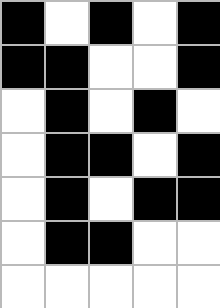[["black", "white", "black", "white", "black"], ["black", "black", "white", "white", "black"], ["white", "black", "white", "black", "white"], ["white", "black", "black", "white", "black"], ["white", "black", "white", "black", "black"], ["white", "black", "black", "white", "white"], ["white", "white", "white", "white", "white"]]